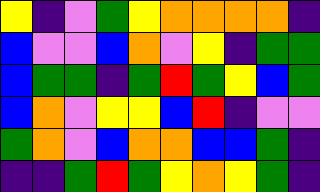[["yellow", "indigo", "violet", "green", "yellow", "orange", "orange", "orange", "orange", "indigo"], ["blue", "violet", "violet", "blue", "orange", "violet", "yellow", "indigo", "green", "green"], ["blue", "green", "green", "indigo", "green", "red", "green", "yellow", "blue", "green"], ["blue", "orange", "violet", "yellow", "yellow", "blue", "red", "indigo", "violet", "violet"], ["green", "orange", "violet", "blue", "orange", "orange", "blue", "blue", "green", "indigo"], ["indigo", "indigo", "green", "red", "green", "yellow", "orange", "yellow", "green", "indigo"]]